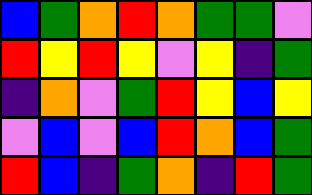[["blue", "green", "orange", "red", "orange", "green", "green", "violet"], ["red", "yellow", "red", "yellow", "violet", "yellow", "indigo", "green"], ["indigo", "orange", "violet", "green", "red", "yellow", "blue", "yellow"], ["violet", "blue", "violet", "blue", "red", "orange", "blue", "green"], ["red", "blue", "indigo", "green", "orange", "indigo", "red", "green"]]